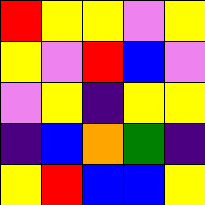[["red", "yellow", "yellow", "violet", "yellow"], ["yellow", "violet", "red", "blue", "violet"], ["violet", "yellow", "indigo", "yellow", "yellow"], ["indigo", "blue", "orange", "green", "indigo"], ["yellow", "red", "blue", "blue", "yellow"]]